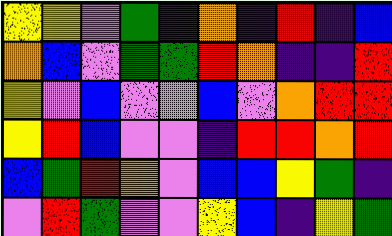[["yellow", "yellow", "violet", "green", "indigo", "orange", "indigo", "red", "indigo", "blue"], ["orange", "blue", "violet", "green", "green", "red", "orange", "indigo", "indigo", "red"], ["yellow", "violet", "blue", "violet", "violet", "blue", "violet", "orange", "red", "red"], ["yellow", "red", "blue", "violet", "violet", "indigo", "red", "red", "orange", "red"], ["blue", "green", "red", "orange", "violet", "blue", "blue", "yellow", "green", "indigo"], ["violet", "red", "green", "violet", "violet", "yellow", "blue", "indigo", "yellow", "green"]]